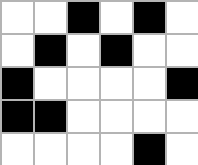[["white", "white", "black", "white", "black", "white"], ["white", "black", "white", "black", "white", "white"], ["black", "white", "white", "white", "white", "black"], ["black", "black", "white", "white", "white", "white"], ["white", "white", "white", "white", "black", "white"]]